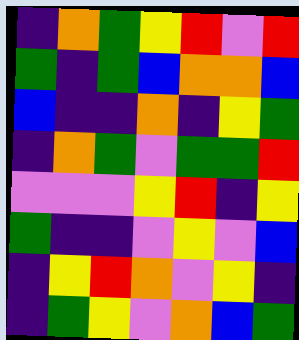[["indigo", "orange", "green", "yellow", "red", "violet", "red"], ["green", "indigo", "green", "blue", "orange", "orange", "blue"], ["blue", "indigo", "indigo", "orange", "indigo", "yellow", "green"], ["indigo", "orange", "green", "violet", "green", "green", "red"], ["violet", "violet", "violet", "yellow", "red", "indigo", "yellow"], ["green", "indigo", "indigo", "violet", "yellow", "violet", "blue"], ["indigo", "yellow", "red", "orange", "violet", "yellow", "indigo"], ["indigo", "green", "yellow", "violet", "orange", "blue", "green"]]